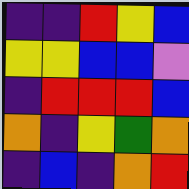[["indigo", "indigo", "red", "yellow", "blue"], ["yellow", "yellow", "blue", "blue", "violet"], ["indigo", "red", "red", "red", "blue"], ["orange", "indigo", "yellow", "green", "orange"], ["indigo", "blue", "indigo", "orange", "red"]]